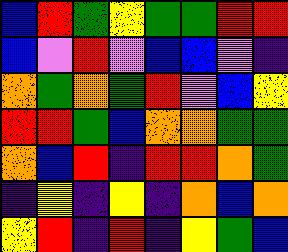[["blue", "red", "green", "yellow", "green", "green", "red", "red"], ["blue", "violet", "red", "violet", "blue", "blue", "violet", "indigo"], ["orange", "green", "orange", "green", "red", "violet", "blue", "yellow"], ["red", "red", "green", "blue", "orange", "orange", "green", "green"], ["orange", "blue", "red", "indigo", "red", "red", "orange", "green"], ["indigo", "yellow", "indigo", "yellow", "indigo", "orange", "blue", "orange"], ["yellow", "red", "indigo", "red", "indigo", "yellow", "green", "blue"]]